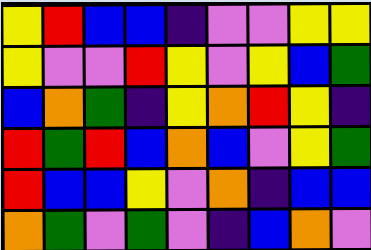[["yellow", "red", "blue", "blue", "indigo", "violet", "violet", "yellow", "yellow"], ["yellow", "violet", "violet", "red", "yellow", "violet", "yellow", "blue", "green"], ["blue", "orange", "green", "indigo", "yellow", "orange", "red", "yellow", "indigo"], ["red", "green", "red", "blue", "orange", "blue", "violet", "yellow", "green"], ["red", "blue", "blue", "yellow", "violet", "orange", "indigo", "blue", "blue"], ["orange", "green", "violet", "green", "violet", "indigo", "blue", "orange", "violet"]]